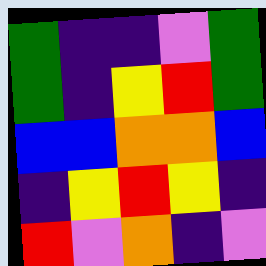[["green", "indigo", "indigo", "violet", "green"], ["green", "indigo", "yellow", "red", "green"], ["blue", "blue", "orange", "orange", "blue"], ["indigo", "yellow", "red", "yellow", "indigo"], ["red", "violet", "orange", "indigo", "violet"]]